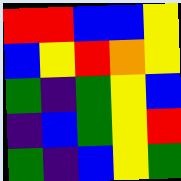[["red", "red", "blue", "blue", "yellow"], ["blue", "yellow", "red", "orange", "yellow"], ["green", "indigo", "green", "yellow", "blue"], ["indigo", "blue", "green", "yellow", "red"], ["green", "indigo", "blue", "yellow", "green"]]